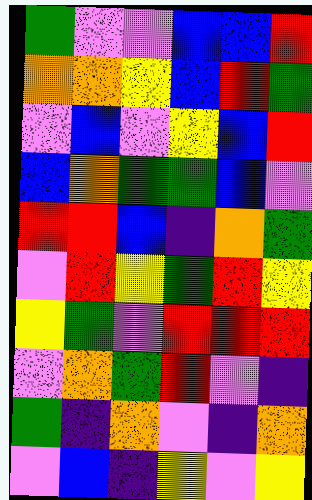[["green", "violet", "violet", "blue", "blue", "red"], ["orange", "orange", "yellow", "blue", "red", "green"], ["violet", "blue", "violet", "yellow", "blue", "red"], ["blue", "orange", "green", "green", "blue", "violet"], ["red", "red", "blue", "indigo", "orange", "green"], ["violet", "red", "yellow", "green", "red", "yellow"], ["yellow", "green", "violet", "red", "red", "red"], ["violet", "orange", "green", "red", "violet", "indigo"], ["green", "indigo", "orange", "violet", "indigo", "orange"], ["violet", "blue", "indigo", "yellow", "violet", "yellow"]]